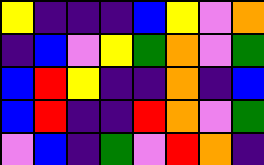[["yellow", "indigo", "indigo", "indigo", "blue", "yellow", "violet", "orange"], ["indigo", "blue", "violet", "yellow", "green", "orange", "violet", "green"], ["blue", "red", "yellow", "indigo", "indigo", "orange", "indigo", "blue"], ["blue", "red", "indigo", "indigo", "red", "orange", "violet", "green"], ["violet", "blue", "indigo", "green", "violet", "red", "orange", "indigo"]]